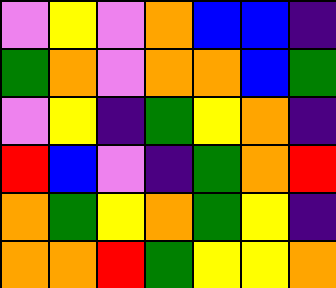[["violet", "yellow", "violet", "orange", "blue", "blue", "indigo"], ["green", "orange", "violet", "orange", "orange", "blue", "green"], ["violet", "yellow", "indigo", "green", "yellow", "orange", "indigo"], ["red", "blue", "violet", "indigo", "green", "orange", "red"], ["orange", "green", "yellow", "orange", "green", "yellow", "indigo"], ["orange", "orange", "red", "green", "yellow", "yellow", "orange"]]